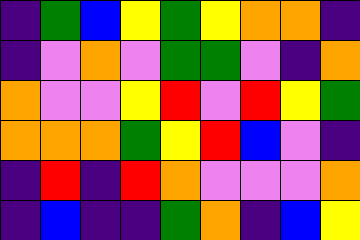[["indigo", "green", "blue", "yellow", "green", "yellow", "orange", "orange", "indigo"], ["indigo", "violet", "orange", "violet", "green", "green", "violet", "indigo", "orange"], ["orange", "violet", "violet", "yellow", "red", "violet", "red", "yellow", "green"], ["orange", "orange", "orange", "green", "yellow", "red", "blue", "violet", "indigo"], ["indigo", "red", "indigo", "red", "orange", "violet", "violet", "violet", "orange"], ["indigo", "blue", "indigo", "indigo", "green", "orange", "indigo", "blue", "yellow"]]